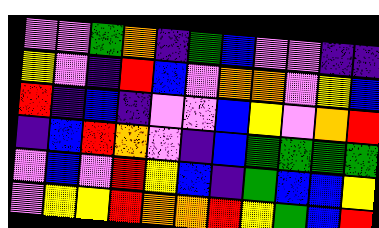[["violet", "violet", "green", "orange", "indigo", "green", "blue", "violet", "violet", "indigo", "indigo"], ["yellow", "violet", "indigo", "red", "blue", "violet", "orange", "orange", "violet", "yellow", "blue"], ["red", "indigo", "blue", "indigo", "violet", "violet", "blue", "yellow", "violet", "orange", "red"], ["indigo", "blue", "red", "orange", "violet", "indigo", "blue", "green", "green", "green", "green"], ["violet", "blue", "violet", "red", "yellow", "blue", "indigo", "green", "blue", "blue", "yellow"], ["violet", "yellow", "yellow", "red", "orange", "orange", "red", "yellow", "green", "blue", "red"]]